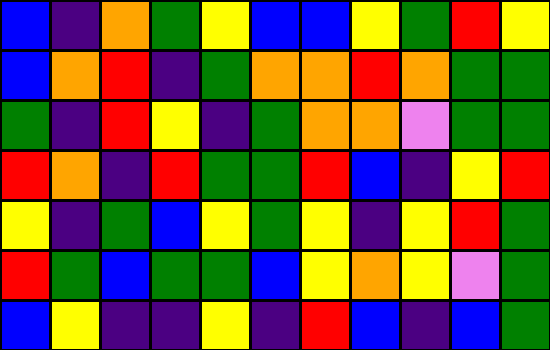[["blue", "indigo", "orange", "green", "yellow", "blue", "blue", "yellow", "green", "red", "yellow"], ["blue", "orange", "red", "indigo", "green", "orange", "orange", "red", "orange", "green", "green"], ["green", "indigo", "red", "yellow", "indigo", "green", "orange", "orange", "violet", "green", "green"], ["red", "orange", "indigo", "red", "green", "green", "red", "blue", "indigo", "yellow", "red"], ["yellow", "indigo", "green", "blue", "yellow", "green", "yellow", "indigo", "yellow", "red", "green"], ["red", "green", "blue", "green", "green", "blue", "yellow", "orange", "yellow", "violet", "green"], ["blue", "yellow", "indigo", "indigo", "yellow", "indigo", "red", "blue", "indigo", "blue", "green"]]